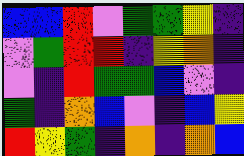[["blue", "blue", "red", "violet", "green", "green", "yellow", "indigo"], ["violet", "green", "red", "red", "indigo", "yellow", "orange", "indigo"], ["violet", "indigo", "red", "green", "green", "blue", "violet", "indigo"], ["green", "indigo", "orange", "blue", "violet", "indigo", "blue", "yellow"], ["red", "yellow", "green", "indigo", "orange", "indigo", "orange", "blue"]]